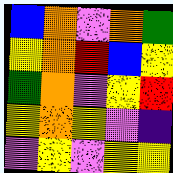[["blue", "orange", "violet", "orange", "green"], ["yellow", "orange", "red", "blue", "yellow"], ["green", "orange", "violet", "yellow", "red"], ["yellow", "orange", "yellow", "violet", "indigo"], ["violet", "yellow", "violet", "yellow", "yellow"]]